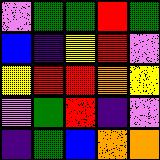[["violet", "green", "green", "red", "green"], ["blue", "indigo", "yellow", "red", "violet"], ["yellow", "red", "red", "orange", "yellow"], ["violet", "green", "red", "indigo", "violet"], ["indigo", "green", "blue", "orange", "orange"]]